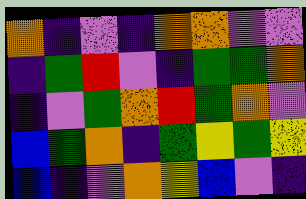[["orange", "indigo", "violet", "indigo", "orange", "orange", "violet", "violet"], ["indigo", "green", "red", "violet", "indigo", "green", "green", "orange"], ["indigo", "violet", "green", "orange", "red", "green", "orange", "violet"], ["blue", "green", "orange", "indigo", "green", "yellow", "green", "yellow"], ["blue", "indigo", "violet", "orange", "yellow", "blue", "violet", "indigo"]]